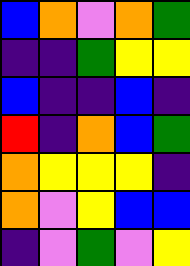[["blue", "orange", "violet", "orange", "green"], ["indigo", "indigo", "green", "yellow", "yellow"], ["blue", "indigo", "indigo", "blue", "indigo"], ["red", "indigo", "orange", "blue", "green"], ["orange", "yellow", "yellow", "yellow", "indigo"], ["orange", "violet", "yellow", "blue", "blue"], ["indigo", "violet", "green", "violet", "yellow"]]